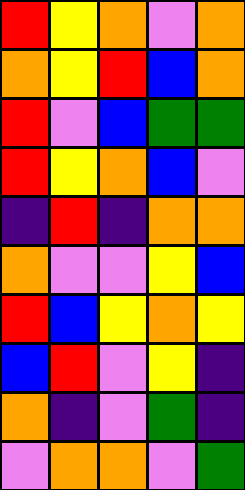[["red", "yellow", "orange", "violet", "orange"], ["orange", "yellow", "red", "blue", "orange"], ["red", "violet", "blue", "green", "green"], ["red", "yellow", "orange", "blue", "violet"], ["indigo", "red", "indigo", "orange", "orange"], ["orange", "violet", "violet", "yellow", "blue"], ["red", "blue", "yellow", "orange", "yellow"], ["blue", "red", "violet", "yellow", "indigo"], ["orange", "indigo", "violet", "green", "indigo"], ["violet", "orange", "orange", "violet", "green"]]